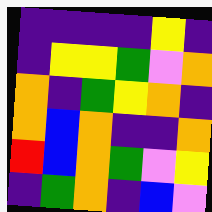[["indigo", "indigo", "indigo", "indigo", "yellow", "indigo"], ["indigo", "yellow", "yellow", "green", "violet", "orange"], ["orange", "indigo", "green", "yellow", "orange", "indigo"], ["orange", "blue", "orange", "indigo", "indigo", "orange"], ["red", "blue", "orange", "green", "violet", "yellow"], ["indigo", "green", "orange", "indigo", "blue", "violet"]]